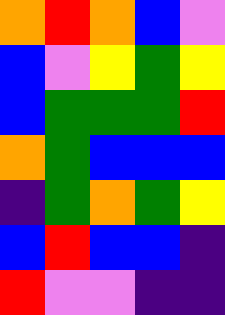[["orange", "red", "orange", "blue", "violet"], ["blue", "violet", "yellow", "green", "yellow"], ["blue", "green", "green", "green", "red"], ["orange", "green", "blue", "blue", "blue"], ["indigo", "green", "orange", "green", "yellow"], ["blue", "red", "blue", "blue", "indigo"], ["red", "violet", "violet", "indigo", "indigo"]]